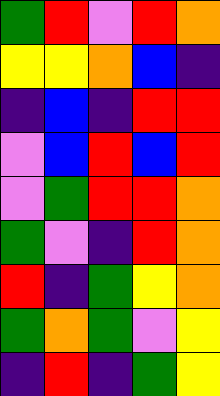[["green", "red", "violet", "red", "orange"], ["yellow", "yellow", "orange", "blue", "indigo"], ["indigo", "blue", "indigo", "red", "red"], ["violet", "blue", "red", "blue", "red"], ["violet", "green", "red", "red", "orange"], ["green", "violet", "indigo", "red", "orange"], ["red", "indigo", "green", "yellow", "orange"], ["green", "orange", "green", "violet", "yellow"], ["indigo", "red", "indigo", "green", "yellow"]]